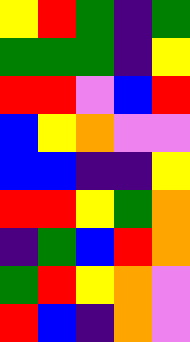[["yellow", "red", "green", "indigo", "green"], ["green", "green", "green", "indigo", "yellow"], ["red", "red", "violet", "blue", "red"], ["blue", "yellow", "orange", "violet", "violet"], ["blue", "blue", "indigo", "indigo", "yellow"], ["red", "red", "yellow", "green", "orange"], ["indigo", "green", "blue", "red", "orange"], ["green", "red", "yellow", "orange", "violet"], ["red", "blue", "indigo", "orange", "violet"]]